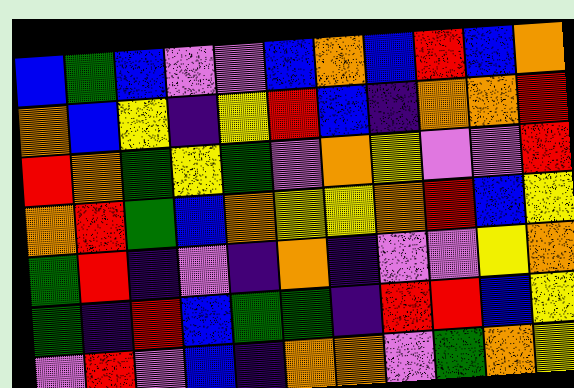[["blue", "green", "blue", "violet", "violet", "blue", "orange", "blue", "red", "blue", "orange"], ["orange", "blue", "yellow", "indigo", "yellow", "red", "blue", "indigo", "orange", "orange", "red"], ["red", "orange", "green", "yellow", "green", "violet", "orange", "yellow", "violet", "violet", "red"], ["orange", "red", "green", "blue", "orange", "yellow", "yellow", "orange", "red", "blue", "yellow"], ["green", "red", "indigo", "violet", "indigo", "orange", "indigo", "violet", "violet", "yellow", "orange"], ["green", "indigo", "red", "blue", "green", "green", "indigo", "red", "red", "blue", "yellow"], ["violet", "red", "violet", "blue", "indigo", "orange", "orange", "violet", "green", "orange", "yellow"]]